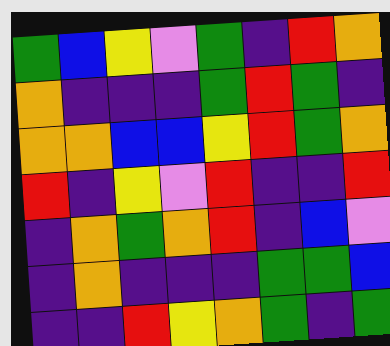[["green", "blue", "yellow", "violet", "green", "indigo", "red", "orange"], ["orange", "indigo", "indigo", "indigo", "green", "red", "green", "indigo"], ["orange", "orange", "blue", "blue", "yellow", "red", "green", "orange"], ["red", "indigo", "yellow", "violet", "red", "indigo", "indigo", "red"], ["indigo", "orange", "green", "orange", "red", "indigo", "blue", "violet"], ["indigo", "orange", "indigo", "indigo", "indigo", "green", "green", "blue"], ["indigo", "indigo", "red", "yellow", "orange", "green", "indigo", "green"]]